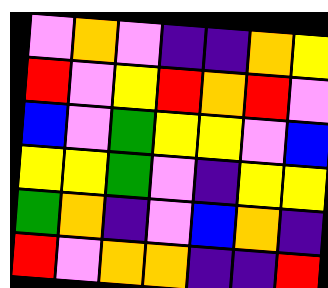[["violet", "orange", "violet", "indigo", "indigo", "orange", "yellow"], ["red", "violet", "yellow", "red", "orange", "red", "violet"], ["blue", "violet", "green", "yellow", "yellow", "violet", "blue"], ["yellow", "yellow", "green", "violet", "indigo", "yellow", "yellow"], ["green", "orange", "indigo", "violet", "blue", "orange", "indigo"], ["red", "violet", "orange", "orange", "indigo", "indigo", "red"]]